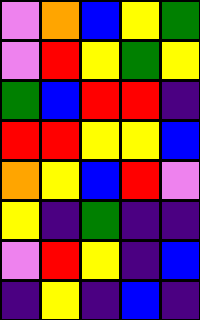[["violet", "orange", "blue", "yellow", "green"], ["violet", "red", "yellow", "green", "yellow"], ["green", "blue", "red", "red", "indigo"], ["red", "red", "yellow", "yellow", "blue"], ["orange", "yellow", "blue", "red", "violet"], ["yellow", "indigo", "green", "indigo", "indigo"], ["violet", "red", "yellow", "indigo", "blue"], ["indigo", "yellow", "indigo", "blue", "indigo"]]